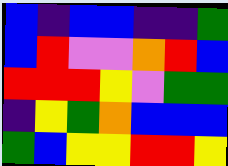[["blue", "indigo", "blue", "blue", "indigo", "indigo", "green"], ["blue", "red", "violet", "violet", "orange", "red", "blue"], ["red", "red", "red", "yellow", "violet", "green", "green"], ["indigo", "yellow", "green", "orange", "blue", "blue", "blue"], ["green", "blue", "yellow", "yellow", "red", "red", "yellow"]]